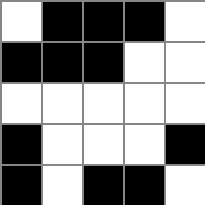[["white", "black", "black", "black", "white"], ["black", "black", "black", "white", "white"], ["white", "white", "white", "white", "white"], ["black", "white", "white", "white", "black"], ["black", "white", "black", "black", "white"]]